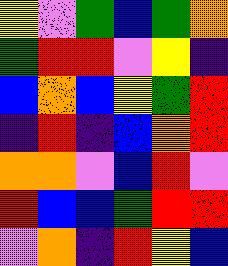[["yellow", "violet", "green", "blue", "green", "orange"], ["green", "red", "red", "violet", "yellow", "indigo"], ["blue", "orange", "blue", "yellow", "green", "red"], ["indigo", "red", "indigo", "blue", "orange", "red"], ["orange", "orange", "violet", "blue", "red", "violet"], ["red", "blue", "blue", "green", "red", "red"], ["violet", "orange", "indigo", "red", "yellow", "blue"]]